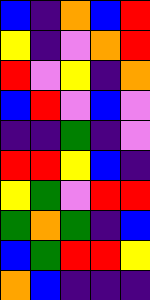[["blue", "indigo", "orange", "blue", "red"], ["yellow", "indigo", "violet", "orange", "red"], ["red", "violet", "yellow", "indigo", "orange"], ["blue", "red", "violet", "blue", "violet"], ["indigo", "indigo", "green", "indigo", "violet"], ["red", "red", "yellow", "blue", "indigo"], ["yellow", "green", "violet", "red", "red"], ["green", "orange", "green", "indigo", "blue"], ["blue", "green", "red", "red", "yellow"], ["orange", "blue", "indigo", "indigo", "indigo"]]